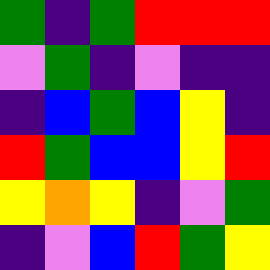[["green", "indigo", "green", "red", "red", "red"], ["violet", "green", "indigo", "violet", "indigo", "indigo"], ["indigo", "blue", "green", "blue", "yellow", "indigo"], ["red", "green", "blue", "blue", "yellow", "red"], ["yellow", "orange", "yellow", "indigo", "violet", "green"], ["indigo", "violet", "blue", "red", "green", "yellow"]]